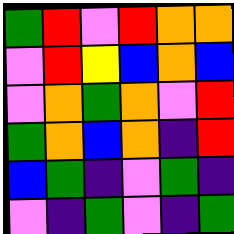[["green", "red", "violet", "red", "orange", "orange"], ["violet", "red", "yellow", "blue", "orange", "blue"], ["violet", "orange", "green", "orange", "violet", "red"], ["green", "orange", "blue", "orange", "indigo", "red"], ["blue", "green", "indigo", "violet", "green", "indigo"], ["violet", "indigo", "green", "violet", "indigo", "green"]]